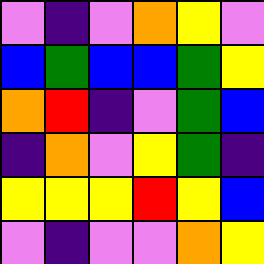[["violet", "indigo", "violet", "orange", "yellow", "violet"], ["blue", "green", "blue", "blue", "green", "yellow"], ["orange", "red", "indigo", "violet", "green", "blue"], ["indigo", "orange", "violet", "yellow", "green", "indigo"], ["yellow", "yellow", "yellow", "red", "yellow", "blue"], ["violet", "indigo", "violet", "violet", "orange", "yellow"]]